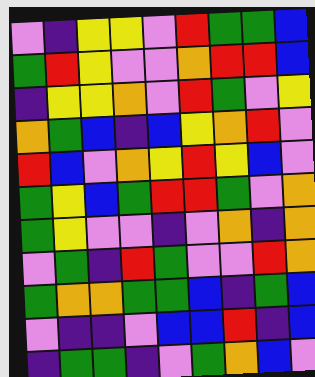[["violet", "indigo", "yellow", "yellow", "violet", "red", "green", "green", "blue"], ["green", "red", "yellow", "violet", "violet", "orange", "red", "red", "blue"], ["indigo", "yellow", "yellow", "orange", "violet", "red", "green", "violet", "yellow"], ["orange", "green", "blue", "indigo", "blue", "yellow", "orange", "red", "violet"], ["red", "blue", "violet", "orange", "yellow", "red", "yellow", "blue", "violet"], ["green", "yellow", "blue", "green", "red", "red", "green", "violet", "orange"], ["green", "yellow", "violet", "violet", "indigo", "violet", "orange", "indigo", "orange"], ["violet", "green", "indigo", "red", "green", "violet", "violet", "red", "orange"], ["green", "orange", "orange", "green", "green", "blue", "indigo", "green", "blue"], ["violet", "indigo", "indigo", "violet", "blue", "blue", "red", "indigo", "blue"], ["indigo", "green", "green", "indigo", "violet", "green", "orange", "blue", "violet"]]